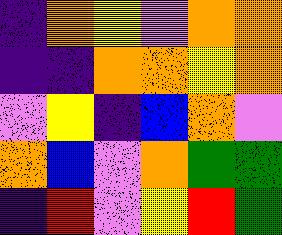[["indigo", "orange", "yellow", "violet", "orange", "orange"], ["indigo", "indigo", "orange", "orange", "yellow", "orange"], ["violet", "yellow", "indigo", "blue", "orange", "violet"], ["orange", "blue", "violet", "orange", "green", "green"], ["indigo", "red", "violet", "yellow", "red", "green"]]